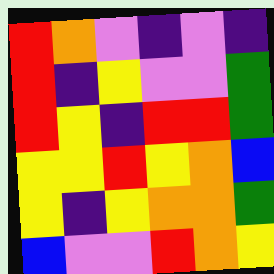[["red", "orange", "violet", "indigo", "violet", "indigo"], ["red", "indigo", "yellow", "violet", "violet", "green"], ["red", "yellow", "indigo", "red", "red", "green"], ["yellow", "yellow", "red", "yellow", "orange", "blue"], ["yellow", "indigo", "yellow", "orange", "orange", "green"], ["blue", "violet", "violet", "red", "orange", "yellow"]]